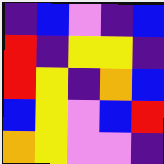[["indigo", "blue", "violet", "indigo", "blue"], ["red", "indigo", "yellow", "yellow", "indigo"], ["red", "yellow", "indigo", "orange", "blue"], ["blue", "yellow", "violet", "blue", "red"], ["orange", "yellow", "violet", "violet", "indigo"]]